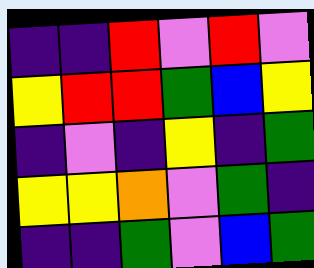[["indigo", "indigo", "red", "violet", "red", "violet"], ["yellow", "red", "red", "green", "blue", "yellow"], ["indigo", "violet", "indigo", "yellow", "indigo", "green"], ["yellow", "yellow", "orange", "violet", "green", "indigo"], ["indigo", "indigo", "green", "violet", "blue", "green"]]